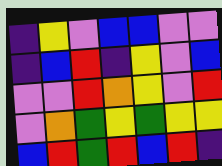[["indigo", "yellow", "violet", "blue", "blue", "violet", "violet"], ["indigo", "blue", "red", "indigo", "yellow", "violet", "blue"], ["violet", "violet", "red", "orange", "yellow", "violet", "red"], ["violet", "orange", "green", "yellow", "green", "yellow", "yellow"], ["blue", "red", "green", "red", "blue", "red", "indigo"]]